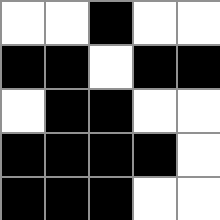[["white", "white", "black", "white", "white"], ["black", "black", "white", "black", "black"], ["white", "black", "black", "white", "white"], ["black", "black", "black", "black", "white"], ["black", "black", "black", "white", "white"]]